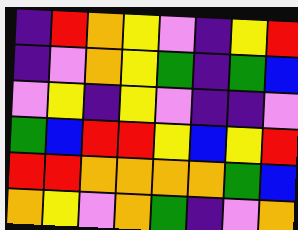[["indigo", "red", "orange", "yellow", "violet", "indigo", "yellow", "red"], ["indigo", "violet", "orange", "yellow", "green", "indigo", "green", "blue"], ["violet", "yellow", "indigo", "yellow", "violet", "indigo", "indigo", "violet"], ["green", "blue", "red", "red", "yellow", "blue", "yellow", "red"], ["red", "red", "orange", "orange", "orange", "orange", "green", "blue"], ["orange", "yellow", "violet", "orange", "green", "indigo", "violet", "orange"]]